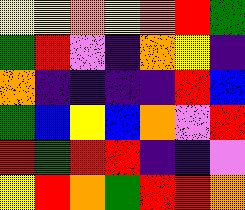[["yellow", "yellow", "orange", "yellow", "orange", "red", "green"], ["green", "red", "violet", "indigo", "orange", "yellow", "indigo"], ["orange", "indigo", "indigo", "indigo", "indigo", "red", "blue"], ["green", "blue", "yellow", "blue", "orange", "violet", "red"], ["red", "green", "red", "red", "indigo", "indigo", "violet"], ["yellow", "red", "orange", "green", "red", "red", "orange"]]